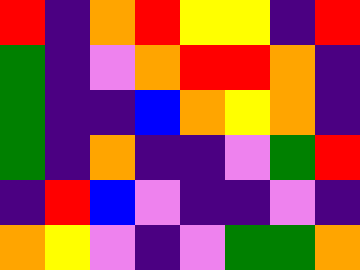[["red", "indigo", "orange", "red", "yellow", "yellow", "indigo", "red"], ["green", "indigo", "violet", "orange", "red", "red", "orange", "indigo"], ["green", "indigo", "indigo", "blue", "orange", "yellow", "orange", "indigo"], ["green", "indigo", "orange", "indigo", "indigo", "violet", "green", "red"], ["indigo", "red", "blue", "violet", "indigo", "indigo", "violet", "indigo"], ["orange", "yellow", "violet", "indigo", "violet", "green", "green", "orange"]]